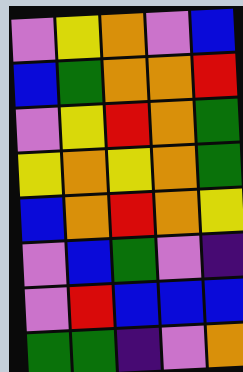[["violet", "yellow", "orange", "violet", "blue"], ["blue", "green", "orange", "orange", "red"], ["violet", "yellow", "red", "orange", "green"], ["yellow", "orange", "yellow", "orange", "green"], ["blue", "orange", "red", "orange", "yellow"], ["violet", "blue", "green", "violet", "indigo"], ["violet", "red", "blue", "blue", "blue"], ["green", "green", "indigo", "violet", "orange"]]